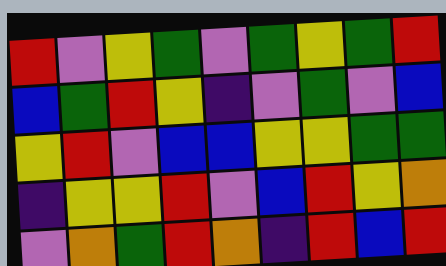[["red", "violet", "yellow", "green", "violet", "green", "yellow", "green", "red"], ["blue", "green", "red", "yellow", "indigo", "violet", "green", "violet", "blue"], ["yellow", "red", "violet", "blue", "blue", "yellow", "yellow", "green", "green"], ["indigo", "yellow", "yellow", "red", "violet", "blue", "red", "yellow", "orange"], ["violet", "orange", "green", "red", "orange", "indigo", "red", "blue", "red"]]